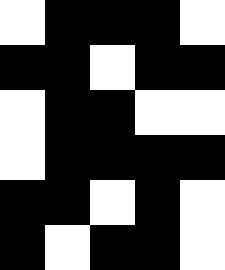[["white", "black", "black", "black", "white"], ["black", "black", "white", "black", "black"], ["white", "black", "black", "white", "white"], ["white", "black", "black", "black", "black"], ["black", "black", "white", "black", "white"], ["black", "white", "black", "black", "white"]]